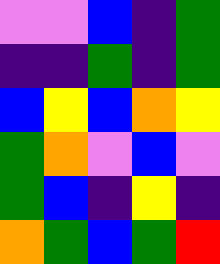[["violet", "violet", "blue", "indigo", "green"], ["indigo", "indigo", "green", "indigo", "green"], ["blue", "yellow", "blue", "orange", "yellow"], ["green", "orange", "violet", "blue", "violet"], ["green", "blue", "indigo", "yellow", "indigo"], ["orange", "green", "blue", "green", "red"]]